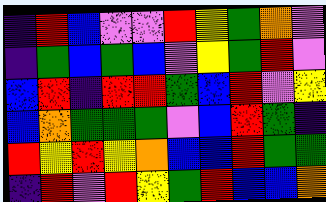[["indigo", "red", "blue", "violet", "violet", "red", "yellow", "green", "orange", "violet"], ["indigo", "green", "blue", "green", "blue", "violet", "yellow", "green", "red", "violet"], ["blue", "red", "indigo", "red", "red", "green", "blue", "red", "violet", "yellow"], ["blue", "orange", "green", "green", "green", "violet", "blue", "red", "green", "indigo"], ["red", "yellow", "red", "yellow", "orange", "blue", "blue", "red", "green", "green"], ["indigo", "red", "violet", "red", "yellow", "green", "red", "blue", "blue", "orange"]]